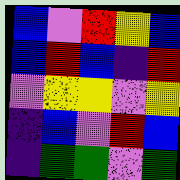[["blue", "violet", "red", "yellow", "blue"], ["blue", "red", "blue", "indigo", "red"], ["violet", "yellow", "yellow", "violet", "yellow"], ["indigo", "blue", "violet", "red", "blue"], ["indigo", "green", "green", "violet", "green"]]